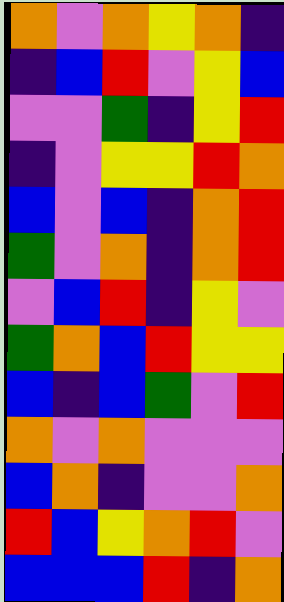[["orange", "violet", "orange", "yellow", "orange", "indigo"], ["indigo", "blue", "red", "violet", "yellow", "blue"], ["violet", "violet", "green", "indigo", "yellow", "red"], ["indigo", "violet", "yellow", "yellow", "red", "orange"], ["blue", "violet", "blue", "indigo", "orange", "red"], ["green", "violet", "orange", "indigo", "orange", "red"], ["violet", "blue", "red", "indigo", "yellow", "violet"], ["green", "orange", "blue", "red", "yellow", "yellow"], ["blue", "indigo", "blue", "green", "violet", "red"], ["orange", "violet", "orange", "violet", "violet", "violet"], ["blue", "orange", "indigo", "violet", "violet", "orange"], ["red", "blue", "yellow", "orange", "red", "violet"], ["blue", "blue", "blue", "red", "indigo", "orange"]]